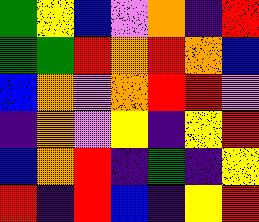[["green", "yellow", "blue", "violet", "orange", "indigo", "red"], ["green", "green", "red", "orange", "red", "orange", "blue"], ["blue", "orange", "violet", "orange", "red", "red", "violet"], ["indigo", "orange", "violet", "yellow", "indigo", "yellow", "red"], ["blue", "orange", "red", "indigo", "green", "indigo", "yellow"], ["red", "indigo", "red", "blue", "indigo", "yellow", "red"]]